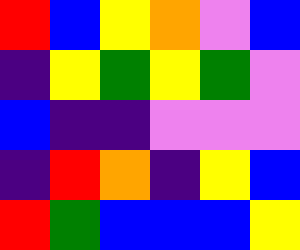[["red", "blue", "yellow", "orange", "violet", "blue"], ["indigo", "yellow", "green", "yellow", "green", "violet"], ["blue", "indigo", "indigo", "violet", "violet", "violet"], ["indigo", "red", "orange", "indigo", "yellow", "blue"], ["red", "green", "blue", "blue", "blue", "yellow"]]